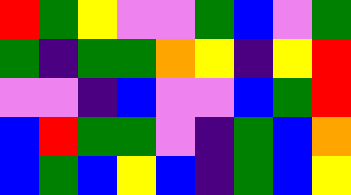[["red", "green", "yellow", "violet", "violet", "green", "blue", "violet", "green"], ["green", "indigo", "green", "green", "orange", "yellow", "indigo", "yellow", "red"], ["violet", "violet", "indigo", "blue", "violet", "violet", "blue", "green", "red"], ["blue", "red", "green", "green", "violet", "indigo", "green", "blue", "orange"], ["blue", "green", "blue", "yellow", "blue", "indigo", "green", "blue", "yellow"]]